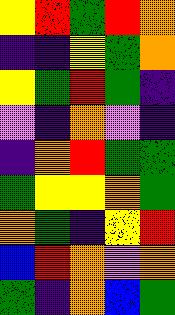[["yellow", "red", "green", "red", "orange"], ["indigo", "indigo", "yellow", "green", "orange"], ["yellow", "green", "red", "green", "indigo"], ["violet", "indigo", "orange", "violet", "indigo"], ["indigo", "orange", "red", "green", "green"], ["green", "yellow", "yellow", "orange", "green"], ["orange", "green", "indigo", "yellow", "red"], ["blue", "red", "orange", "violet", "orange"], ["green", "indigo", "orange", "blue", "green"]]